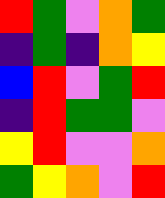[["red", "green", "violet", "orange", "green"], ["indigo", "green", "indigo", "orange", "yellow"], ["blue", "red", "violet", "green", "red"], ["indigo", "red", "green", "green", "violet"], ["yellow", "red", "violet", "violet", "orange"], ["green", "yellow", "orange", "violet", "red"]]